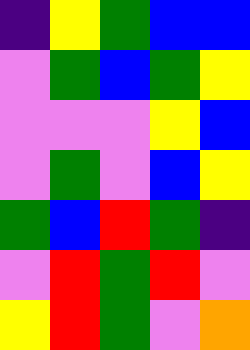[["indigo", "yellow", "green", "blue", "blue"], ["violet", "green", "blue", "green", "yellow"], ["violet", "violet", "violet", "yellow", "blue"], ["violet", "green", "violet", "blue", "yellow"], ["green", "blue", "red", "green", "indigo"], ["violet", "red", "green", "red", "violet"], ["yellow", "red", "green", "violet", "orange"]]